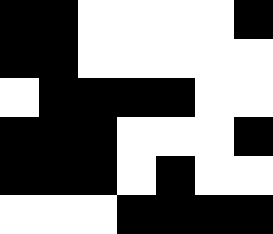[["black", "black", "white", "white", "white", "white", "black"], ["black", "black", "white", "white", "white", "white", "white"], ["white", "black", "black", "black", "black", "white", "white"], ["black", "black", "black", "white", "white", "white", "black"], ["black", "black", "black", "white", "black", "white", "white"], ["white", "white", "white", "black", "black", "black", "black"]]